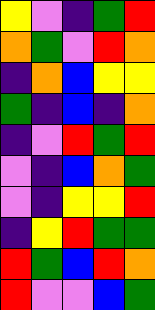[["yellow", "violet", "indigo", "green", "red"], ["orange", "green", "violet", "red", "orange"], ["indigo", "orange", "blue", "yellow", "yellow"], ["green", "indigo", "blue", "indigo", "orange"], ["indigo", "violet", "red", "green", "red"], ["violet", "indigo", "blue", "orange", "green"], ["violet", "indigo", "yellow", "yellow", "red"], ["indigo", "yellow", "red", "green", "green"], ["red", "green", "blue", "red", "orange"], ["red", "violet", "violet", "blue", "green"]]